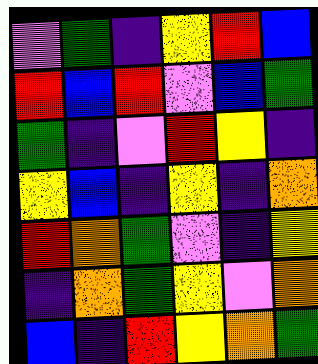[["violet", "green", "indigo", "yellow", "red", "blue"], ["red", "blue", "red", "violet", "blue", "green"], ["green", "indigo", "violet", "red", "yellow", "indigo"], ["yellow", "blue", "indigo", "yellow", "indigo", "orange"], ["red", "orange", "green", "violet", "indigo", "yellow"], ["indigo", "orange", "green", "yellow", "violet", "orange"], ["blue", "indigo", "red", "yellow", "orange", "green"]]